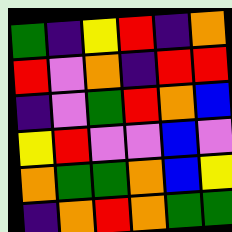[["green", "indigo", "yellow", "red", "indigo", "orange"], ["red", "violet", "orange", "indigo", "red", "red"], ["indigo", "violet", "green", "red", "orange", "blue"], ["yellow", "red", "violet", "violet", "blue", "violet"], ["orange", "green", "green", "orange", "blue", "yellow"], ["indigo", "orange", "red", "orange", "green", "green"]]